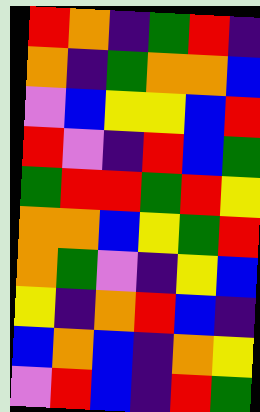[["red", "orange", "indigo", "green", "red", "indigo"], ["orange", "indigo", "green", "orange", "orange", "blue"], ["violet", "blue", "yellow", "yellow", "blue", "red"], ["red", "violet", "indigo", "red", "blue", "green"], ["green", "red", "red", "green", "red", "yellow"], ["orange", "orange", "blue", "yellow", "green", "red"], ["orange", "green", "violet", "indigo", "yellow", "blue"], ["yellow", "indigo", "orange", "red", "blue", "indigo"], ["blue", "orange", "blue", "indigo", "orange", "yellow"], ["violet", "red", "blue", "indigo", "red", "green"]]